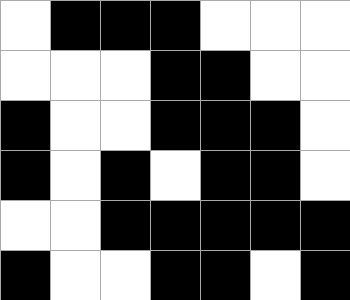[["white", "black", "black", "black", "white", "white", "white"], ["white", "white", "white", "black", "black", "white", "white"], ["black", "white", "white", "black", "black", "black", "white"], ["black", "white", "black", "white", "black", "black", "white"], ["white", "white", "black", "black", "black", "black", "black"], ["black", "white", "white", "black", "black", "white", "black"]]